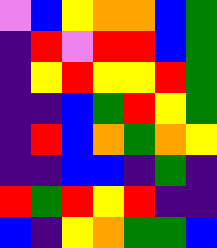[["violet", "blue", "yellow", "orange", "orange", "blue", "green"], ["indigo", "red", "violet", "red", "red", "blue", "green"], ["indigo", "yellow", "red", "yellow", "yellow", "red", "green"], ["indigo", "indigo", "blue", "green", "red", "yellow", "green"], ["indigo", "red", "blue", "orange", "green", "orange", "yellow"], ["indigo", "indigo", "blue", "blue", "indigo", "green", "indigo"], ["red", "green", "red", "yellow", "red", "indigo", "indigo"], ["blue", "indigo", "yellow", "orange", "green", "green", "blue"]]